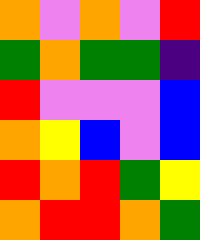[["orange", "violet", "orange", "violet", "red"], ["green", "orange", "green", "green", "indigo"], ["red", "violet", "violet", "violet", "blue"], ["orange", "yellow", "blue", "violet", "blue"], ["red", "orange", "red", "green", "yellow"], ["orange", "red", "red", "orange", "green"]]